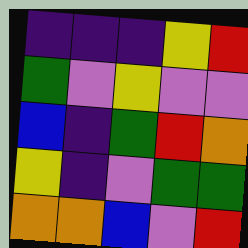[["indigo", "indigo", "indigo", "yellow", "red"], ["green", "violet", "yellow", "violet", "violet"], ["blue", "indigo", "green", "red", "orange"], ["yellow", "indigo", "violet", "green", "green"], ["orange", "orange", "blue", "violet", "red"]]